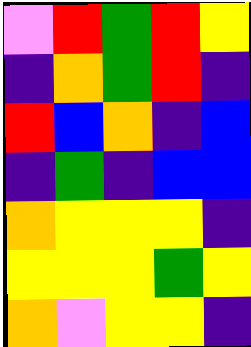[["violet", "red", "green", "red", "yellow"], ["indigo", "orange", "green", "red", "indigo"], ["red", "blue", "orange", "indigo", "blue"], ["indigo", "green", "indigo", "blue", "blue"], ["orange", "yellow", "yellow", "yellow", "indigo"], ["yellow", "yellow", "yellow", "green", "yellow"], ["orange", "violet", "yellow", "yellow", "indigo"]]